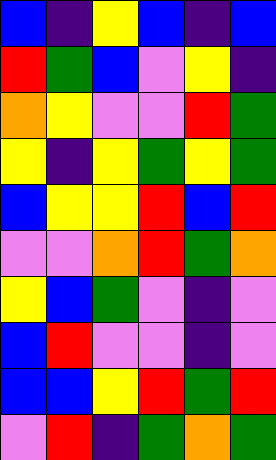[["blue", "indigo", "yellow", "blue", "indigo", "blue"], ["red", "green", "blue", "violet", "yellow", "indigo"], ["orange", "yellow", "violet", "violet", "red", "green"], ["yellow", "indigo", "yellow", "green", "yellow", "green"], ["blue", "yellow", "yellow", "red", "blue", "red"], ["violet", "violet", "orange", "red", "green", "orange"], ["yellow", "blue", "green", "violet", "indigo", "violet"], ["blue", "red", "violet", "violet", "indigo", "violet"], ["blue", "blue", "yellow", "red", "green", "red"], ["violet", "red", "indigo", "green", "orange", "green"]]